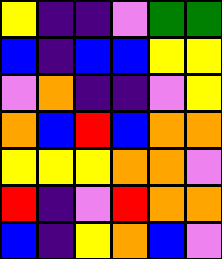[["yellow", "indigo", "indigo", "violet", "green", "green"], ["blue", "indigo", "blue", "blue", "yellow", "yellow"], ["violet", "orange", "indigo", "indigo", "violet", "yellow"], ["orange", "blue", "red", "blue", "orange", "orange"], ["yellow", "yellow", "yellow", "orange", "orange", "violet"], ["red", "indigo", "violet", "red", "orange", "orange"], ["blue", "indigo", "yellow", "orange", "blue", "violet"]]